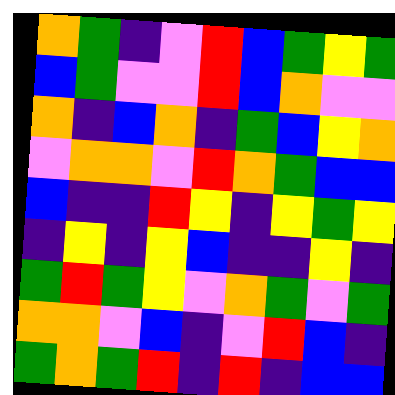[["orange", "green", "indigo", "violet", "red", "blue", "green", "yellow", "green"], ["blue", "green", "violet", "violet", "red", "blue", "orange", "violet", "violet"], ["orange", "indigo", "blue", "orange", "indigo", "green", "blue", "yellow", "orange"], ["violet", "orange", "orange", "violet", "red", "orange", "green", "blue", "blue"], ["blue", "indigo", "indigo", "red", "yellow", "indigo", "yellow", "green", "yellow"], ["indigo", "yellow", "indigo", "yellow", "blue", "indigo", "indigo", "yellow", "indigo"], ["green", "red", "green", "yellow", "violet", "orange", "green", "violet", "green"], ["orange", "orange", "violet", "blue", "indigo", "violet", "red", "blue", "indigo"], ["green", "orange", "green", "red", "indigo", "red", "indigo", "blue", "blue"]]